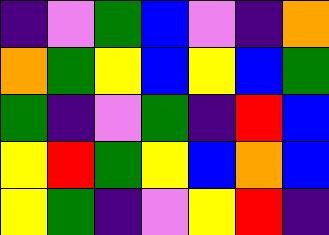[["indigo", "violet", "green", "blue", "violet", "indigo", "orange"], ["orange", "green", "yellow", "blue", "yellow", "blue", "green"], ["green", "indigo", "violet", "green", "indigo", "red", "blue"], ["yellow", "red", "green", "yellow", "blue", "orange", "blue"], ["yellow", "green", "indigo", "violet", "yellow", "red", "indigo"]]